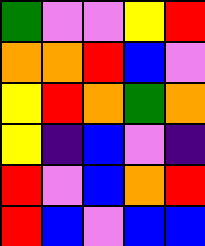[["green", "violet", "violet", "yellow", "red"], ["orange", "orange", "red", "blue", "violet"], ["yellow", "red", "orange", "green", "orange"], ["yellow", "indigo", "blue", "violet", "indigo"], ["red", "violet", "blue", "orange", "red"], ["red", "blue", "violet", "blue", "blue"]]